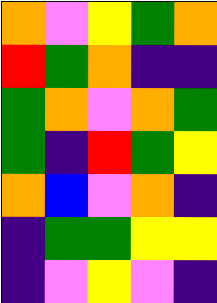[["orange", "violet", "yellow", "green", "orange"], ["red", "green", "orange", "indigo", "indigo"], ["green", "orange", "violet", "orange", "green"], ["green", "indigo", "red", "green", "yellow"], ["orange", "blue", "violet", "orange", "indigo"], ["indigo", "green", "green", "yellow", "yellow"], ["indigo", "violet", "yellow", "violet", "indigo"]]